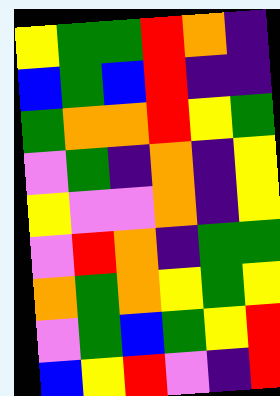[["yellow", "green", "green", "red", "orange", "indigo"], ["blue", "green", "blue", "red", "indigo", "indigo"], ["green", "orange", "orange", "red", "yellow", "green"], ["violet", "green", "indigo", "orange", "indigo", "yellow"], ["yellow", "violet", "violet", "orange", "indigo", "yellow"], ["violet", "red", "orange", "indigo", "green", "green"], ["orange", "green", "orange", "yellow", "green", "yellow"], ["violet", "green", "blue", "green", "yellow", "red"], ["blue", "yellow", "red", "violet", "indigo", "red"]]